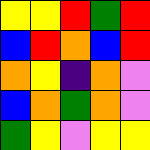[["yellow", "yellow", "red", "green", "red"], ["blue", "red", "orange", "blue", "red"], ["orange", "yellow", "indigo", "orange", "violet"], ["blue", "orange", "green", "orange", "violet"], ["green", "yellow", "violet", "yellow", "yellow"]]